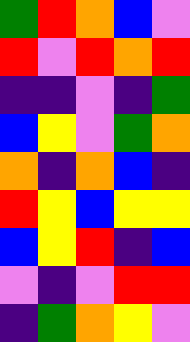[["green", "red", "orange", "blue", "violet"], ["red", "violet", "red", "orange", "red"], ["indigo", "indigo", "violet", "indigo", "green"], ["blue", "yellow", "violet", "green", "orange"], ["orange", "indigo", "orange", "blue", "indigo"], ["red", "yellow", "blue", "yellow", "yellow"], ["blue", "yellow", "red", "indigo", "blue"], ["violet", "indigo", "violet", "red", "red"], ["indigo", "green", "orange", "yellow", "violet"]]